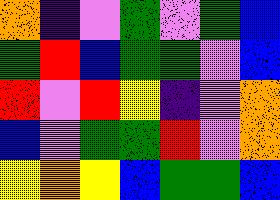[["orange", "indigo", "violet", "green", "violet", "green", "blue"], ["green", "red", "blue", "green", "green", "violet", "blue"], ["red", "violet", "red", "yellow", "indigo", "violet", "orange"], ["blue", "violet", "green", "green", "red", "violet", "orange"], ["yellow", "orange", "yellow", "blue", "green", "green", "blue"]]